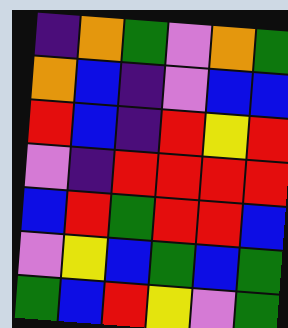[["indigo", "orange", "green", "violet", "orange", "green"], ["orange", "blue", "indigo", "violet", "blue", "blue"], ["red", "blue", "indigo", "red", "yellow", "red"], ["violet", "indigo", "red", "red", "red", "red"], ["blue", "red", "green", "red", "red", "blue"], ["violet", "yellow", "blue", "green", "blue", "green"], ["green", "blue", "red", "yellow", "violet", "green"]]